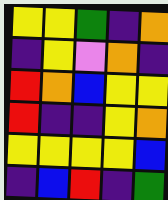[["yellow", "yellow", "green", "indigo", "orange"], ["indigo", "yellow", "violet", "orange", "indigo"], ["red", "orange", "blue", "yellow", "yellow"], ["red", "indigo", "indigo", "yellow", "orange"], ["yellow", "yellow", "yellow", "yellow", "blue"], ["indigo", "blue", "red", "indigo", "green"]]